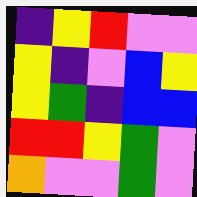[["indigo", "yellow", "red", "violet", "violet"], ["yellow", "indigo", "violet", "blue", "yellow"], ["yellow", "green", "indigo", "blue", "blue"], ["red", "red", "yellow", "green", "violet"], ["orange", "violet", "violet", "green", "violet"]]